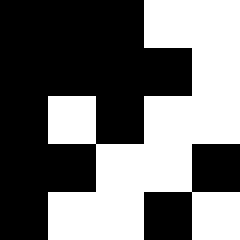[["black", "black", "black", "white", "white"], ["black", "black", "black", "black", "white"], ["black", "white", "black", "white", "white"], ["black", "black", "white", "white", "black"], ["black", "white", "white", "black", "white"]]